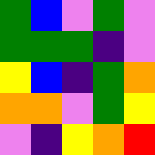[["green", "blue", "violet", "green", "violet"], ["green", "green", "green", "indigo", "violet"], ["yellow", "blue", "indigo", "green", "orange"], ["orange", "orange", "violet", "green", "yellow"], ["violet", "indigo", "yellow", "orange", "red"]]